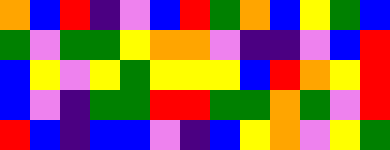[["orange", "blue", "red", "indigo", "violet", "blue", "red", "green", "orange", "blue", "yellow", "green", "blue"], ["green", "violet", "green", "green", "yellow", "orange", "orange", "violet", "indigo", "indigo", "violet", "blue", "red"], ["blue", "yellow", "violet", "yellow", "green", "yellow", "yellow", "yellow", "blue", "red", "orange", "yellow", "red"], ["blue", "violet", "indigo", "green", "green", "red", "red", "green", "green", "orange", "green", "violet", "red"], ["red", "blue", "indigo", "blue", "blue", "violet", "indigo", "blue", "yellow", "orange", "violet", "yellow", "green"]]